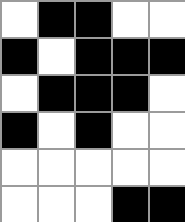[["white", "black", "black", "white", "white"], ["black", "white", "black", "black", "black"], ["white", "black", "black", "black", "white"], ["black", "white", "black", "white", "white"], ["white", "white", "white", "white", "white"], ["white", "white", "white", "black", "black"]]